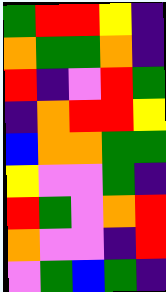[["green", "red", "red", "yellow", "indigo"], ["orange", "green", "green", "orange", "indigo"], ["red", "indigo", "violet", "red", "green"], ["indigo", "orange", "red", "red", "yellow"], ["blue", "orange", "orange", "green", "green"], ["yellow", "violet", "violet", "green", "indigo"], ["red", "green", "violet", "orange", "red"], ["orange", "violet", "violet", "indigo", "red"], ["violet", "green", "blue", "green", "indigo"]]